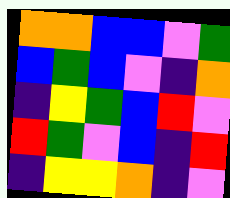[["orange", "orange", "blue", "blue", "violet", "green"], ["blue", "green", "blue", "violet", "indigo", "orange"], ["indigo", "yellow", "green", "blue", "red", "violet"], ["red", "green", "violet", "blue", "indigo", "red"], ["indigo", "yellow", "yellow", "orange", "indigo", "violet"]]